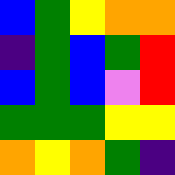[["blue", "green", "yellow", "orange", "orange"], ["indigo", "green", "blue", "green", "red"], ["blue", "green", "blue", "violet", "red"], ["green", "green", "green", "yellow", "yellow"], ["orange", "yellow", "orange", "green", "indigo"]]